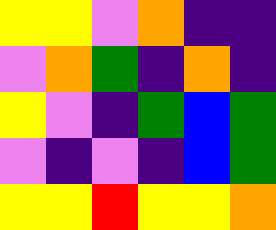[["yellow", "yellow", "violet", "orange", "indigo", "indigo"], ["violet", "orange", "green", "indigo", "orange", "indigo"], ["yellow", "violet", "indigo", "green", "blue", "green"], ["violet", "indigo", "violet", "indigo", "blue", "green"], ["yellow", "yellow", "red", "yellow", "yellow", "orange"]]